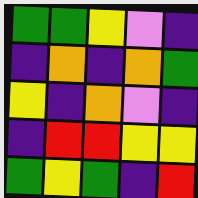[["green", "green", "yellow", "violet", "indigo"], ["indigo", "orange", "indigo", "orange", "green"], ["yellow", "indigo", "orange", "violet", "indigo"], ["indigo", "red", "red", "yellow", "yellow"], ["green", "yellow", "green", "indigo", "red"]]